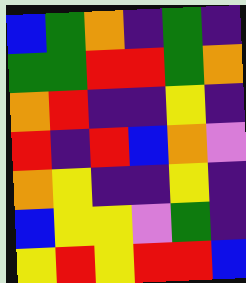[["blue", "green", "orange", "indigo", "green", "indigo"], ["green", "green", "red", "red", "green", "orange"], ["orange", "red", "indigo", "indigo", "yellow", "indigo"], ["red", "indigo", "red", "blue", "orange", "violet"], ["orange", "yellow", "indigo", "indigo", "yellow", "indigo"], ["blue", "yellow", "yellow", "violet", "green", "indigo"], ["yellow", "red", "yellow", "red", "red", "blue"]]